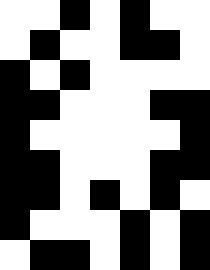[["white", "white", "black", "white", "black", "white", "white"], ["white", "black", "white", "white", "black", "black", "white"], ["black", "white", "black", "white", "white", "white", "white"], ["black", "black", "white", "white", "white", "black", "black"], ["black", "white", "white", "white", "white", "white", "black"], ["black", "black", "white", "white", "white", "black", "black"], ["black", "black", "white", "black", "white", "black", "white"], ["black", "white", "white", "white", "black", "white", "black"], ["white", "black", "black", "white", "black", "white", "black"]]